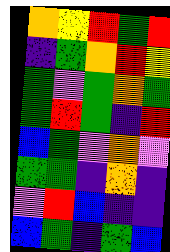[["orange", "yellow", "red", "green", "red"], ["indigo", "green", "orange", "red", "yellow"], ["green", "violet", "green", "orange", "green"], ["green", "red", "green", "indigo", "red"], ["blue", "green", "violet", "orange", "violet"], ["green", "green", "indigo", "orange", "indigo"], ["violet", "red", "blue", "indigo", "indigo"], ["blue", "green", "indigo", "green", "blue"]]